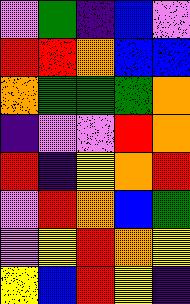[["violet", "green", "indigo", "blue", "violet"], ["red", "red", "orange", "blue", "blue"], ["orange", "green", "green", "green", "orange"], ["indigo", "violet", "violet", "red", "orange"], ["red", "indigo", "yellow", "orange", "red"], ["violet", "red", "orange", "blue", "green"], ["violet", "yellow", "red", "orange", "yellow"], ["yellow", "blue", "red", "yellow", "indigo"]]